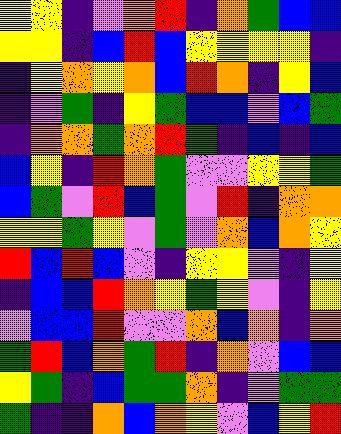[["yellow", "yellow", "indigo", "violet", "orange", "red", "indigo", "orange", "green", "blue", "blue"], ["yellow", "yellow", "indigo", "blue", "red", "blue", "yellow", "yellow", "yellow", "yellow", "indigo"], ["indigo", "yellow", "orange", "yellow", "orange", "blue", "red", "orange", "indigo", "yellow", "blue"], ["indigo", "violet", "green", "indigo", "yellow", "green", "blue", "blue", "violet", "blue", "green"], ["indigo", "orange", "orange", "green", "orange", "red", "green", "indigo", "blue", "indigo", "blue"], ["blue", "yellow", "indigo", "red", "orange", "green", "violet", "violet", "yellow", "yellow", "green"], ["blue", "green", "violet", "red", "blue", "green", "violet", "red", "indigo", "orange", "orange"], ["yellow", "yellow", "green", "yellow", "violet", "green", "violet", "orange", "blue", "orange", "yellow"], ["red", "blue", "red", "blue", "violet", "indigo", "yellow", "yellow", "violet", "indigo", "yellow"], ["indigo", "blue", "blue", "red", "orange", "yellow", "green", "yellow", "violet", "indigo", "yellow"], ["violet", "blue", "blue", "red", "violet", "violet", "orange", "blue", "orange", "indigo", "orange"], ["green", "red", "blue", "orange", "green", "red", "indigo", "orange", "violet", "blue", "blue"], ["yellow", "green", "indigo", "blue", "green", "green", "orange", "indigo", "violet", "green", "green"], ["green", "indigo", "indigo", "orange", "blue", "orange", "yellow", "violet", "blue", "yellow", "red"]]